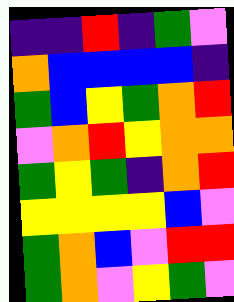[["indigo", "indigo", "red", "indigo", "green", "violet"], ["orange", "blue", "blue", "blue", "blue", "indigo"], ["green", "blue", "yellow", "green", "orange", "red"], ["violet", "orange", "red", "yellow", "orange", "orange"], ["green", "yellow", "green", "indigo", "orange", "red"], ["yellow", "yellow", "yellow", "yellow", "blue", "violet"], ["green", "orange", "blue", "violet", "red", "red"], ["green", "orange", "violet", "yellow", "green", "violet"]]